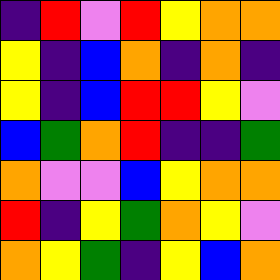[["indigo", "red", "violet", "red", "yellow", "orange", "orange"], ["yellow", "indigo", "blue", "orange", "indigo", "orange", "indigo"], ["yellow", "indigo", "blue", "red", "red", "yellow", "violet"], ["blue", "green", "orange", "red", "indigo", "indigo", "green"], ["orange", "violet", "violet", "blue", "yellow", "orange", "orange"], ["red", "indigo", "yellow", "green", "orange", "yellow", "violet"], ["orange", "yellow", "green", "indigo", "yellow", "blue", "orange"]]